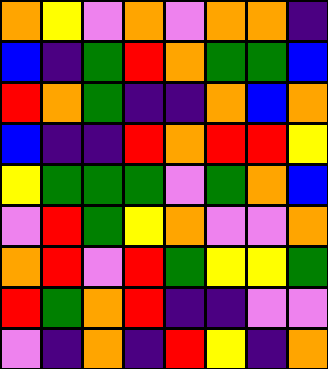[["orange", "yellow", "violet", "orange", "violet", "orange", "orange", "indigo"], ["blue", "indigo", "green", "red", "orange", "green", "green", "blue"], ["red", "orange", "green", "indigo", "indigo", "orange", "blue", "orange"], ["blue", "indigo", "indigo", "red", "orange", "red", "red", "yellow"], ["yellow", "green", "green", "green", "violet", "green", "orange", "blue"], ["violet", "red", "green", "yellow", "orange", "violet", "violet", "orange"], ["orange", "red", "violet", "red", "green", "yellow", "yellow", "green"], ["red", "green", "orange", "red", "indigo", "indigo", "violet", "violet"], ["violet", "indigo", "orange", "indigo", "red", "yellow", "indigo", "orange"]]